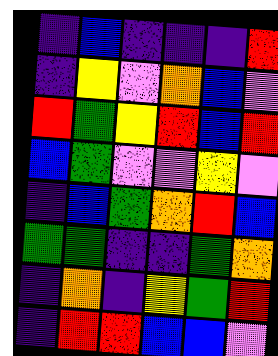[["indigo", "blue", "indigo", "indigo", "indigo", "red"], ["indigo", "yellow", "violet", "orange", "blue", "violet"], ["red", "green", "yellow", "red", "blue", "red"], ["blue", "green", "violet", "violet", "yellow", "violet"], ["indigo", "blue", "green", "orange", "red", "blue"], ["green", "green", "indigo", "indigo", "green", "orange"], ["indigo", "orange", "indigo", "yellow", "green", "red"], ["indigo", "red", "red", "blue", "blue", "violet"]]